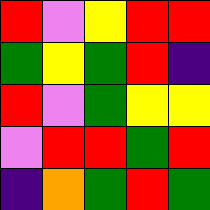[["red", "violet", "yellow", "red", "red"], ["green", "yellow", "green", "red", "indigo"], ["red", "violet", "green", "yellow", "yellow"], ["violet", "red", "red", "green", "red"], ["indigo", "orange", "green", "red", "green"]]